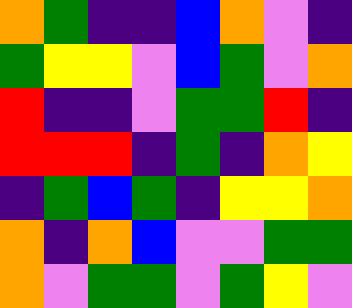[["orange", "green", "indigo", "indigo", "blue", "orange", "violet", "indigo"], ["green", "yellow", "yellow", "violet", "blue", "green", "violet", "orange"], ["red", "indigo", "indigo", "violet", "green", "green", "red", "indigo"], ["red", "red", "red", "indigo", "green", "indigo", "orange", "yellow"], ["indigo", "green", "blue", "green", "indigo", "yellow", "yellow", "orange"], ["orange", "indigo", "orange", "blue", "violet", "violet", "green", "green"], ["orange", "violet", "green", "green", "violet", "green", "yellow", "violet"]]